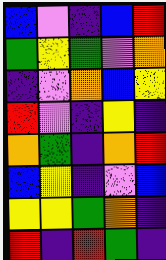[["blue", "violet", "indigo", "blue", "red"], ["green", "yellow", "green", "violet", "orange"], ["indigo", "violet", "orange", "blue", "yellow"], ["red", "violet", "indigo", "yellow", "indigo"], ["orange", "green", "indigo", "orange", "red"], ["blue", "yellow", "indigo", "violet", "blue"], ["yellow", "yellow", "green", "orange", "indigo"], ["red", "indigo", "red", "green", "indigo"]]